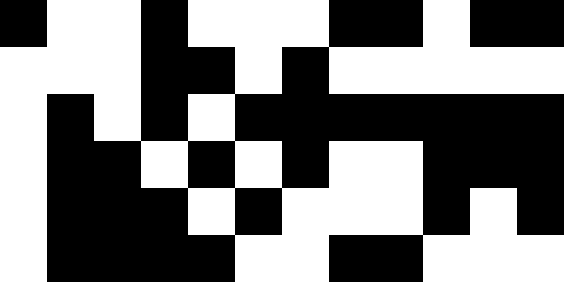[["black", "white", "white", "black", "white", "white", "white", "black", "black", "white", "black", "black"], ["white", "white", "white", "black", "black", "white", "black", "white", "white", "white", "white", "white"], ["white", "black", "white", "black", "white", "black", "black", "black", "black", "black", "black", "black"], ["white", "black", "black", "white", "black", "white", "black", "white", "white", "black", "black", "black"], ["white", "black", "black", "black", "white", "black", "white", "white", "white", "black", "white", "black"], ["white", "black", "black", "black", "black", "white", "white", "black", "black", "white", "white", "white"]]